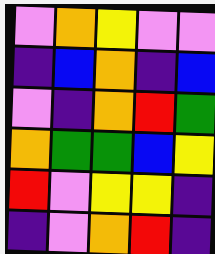[["violet", "orange", "yellow", "violet", "violet"], ["indigo", "blue", "orange", "indigo", "blue"], ["violet", "indigo", "orange", "red", "green"], ["orange", "green", "green", "blue", "yellow"], ["red", "violet", "yellow", "yellow", "indigo"], ["indigo", "violet", "orange", "red", "indigo"]]